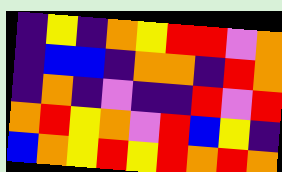[["indigo", "yellow", "indigo", "orange", "yellow", "red", "red", "violet", "orange"], ["indigo", "blue", "blue", "indigo", "orange", "orange", "indigo", "red", "orange"], ["indigo", "orange", "indigo", "violet", "indigo", "indigo", "red", "violet", "red"], ["orange", "red", "yellow", "orange", "violet", "red", "blue", "yellow", "indigo"], ["blue", "orange", "yellow", "red", "yellow", "red", "orange", "red", "orange"]]